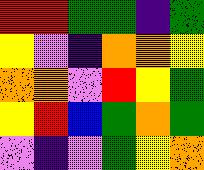[["red", "red", "green", "green", "indigo", "green"], ["yellow", "violet", "indigo", "orange", "orange", "yellow"], ["orange", "orange", "violet", "red", "yellow", "green"], ["yellow", "red", "blue", "green", "orange", "green"], ["violet", "indigo", "violet", "green", "yellow", "orange"]]